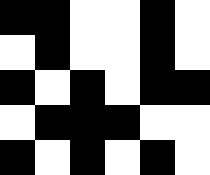[["black", "black", "white", "white", "black", "white"], ["white", "black", "white", "white", "black", "white"], ["black", "white", "black", "white", "black", "black"], ["white", "black", "black", "black", "white", "white"], ["black", "white", "black", "white", "black", "white"]]